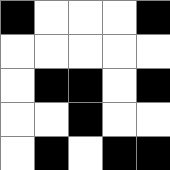[["black", "white", "white", "white", "black"], ["white", "white", "white", "white", "white"], ["white", "black", "black", "white", "black"], ["white", "white", "black", "white", "white"], ["white", "black", "white", "black", "black"]]